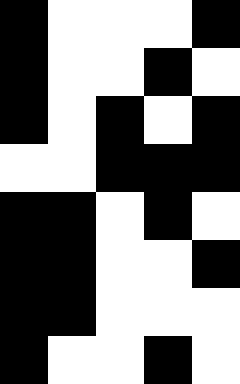[["black", "white", "white", "white", "black"], ["black", "white", "white", "black", "white"], ["black", "white", "black", "white", "black"], ["white", "white", "black", "black", "black"], ["black", "black", "white", "black", "white"], ["black", "black", "white", "white", "black"], ["black", "black", "white", "white", "white"], ["black", "white", "white", "black", "white"]]